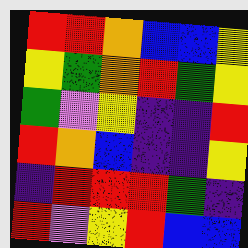[["red", "red", "orange", "blue", "blue", "yellow"], ["yellow", "green", "orange", "red", "green", "yellow"], ["green", "violet", "yellow", "indigo", "indigo", "red"], ["red", "orange", "blue", "indigo", "indigo", "yellow"], ["indigo", "red", "red", "red", "green", "indigo"], ["red", "violet", "yellow", "red", "blue", "blue"]]